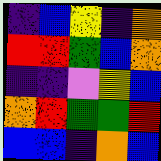[["indigo", "blue", "yellow", "indigo", "orange"], ["red", "red", "green", "blue", "orange"], ["indigo", "indigo", "violet", "yellow", "blue"], ["orange", "red", "green", "green", "red"], ["blue", "blue", "indigo", "orange", "blue"]]